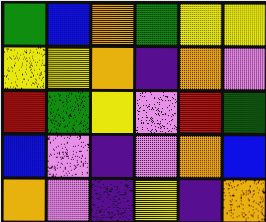[["green", "blue", "orange", "green", "yellow", "yellow"], ["yellow", "yellow", "orange", "indigo", "orange", "violet"], ["red", "green", "yellow", "violet", "red", "green"], ["blue", "violet", "indigo", "violet", "orange", "blue"], ["orange", "violet", "indigo", "yellow", "indigo", "orange"]]